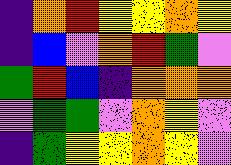[["indigo", "orange", "red", "yellow", "yellow", "orange", "yellow"], ["indigo", "blue", "violet", "orange", "red", "green", "violet"], ["green", "red", "blue", "indigo", "orange", "orange", "orange"], ["violet", "green", "green", "violet", "orange", "yellow", "violet"], ["indigo", "green", "yellow", "yellow", "orange", "yellow", "violet"]]